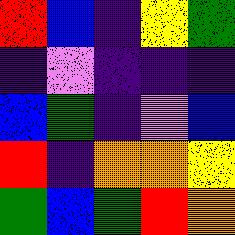[["red", "blue", "indigo", "yellow", "green"], ["indigo", "violet", "indigo", "indigo", "indigo"], ["blue", "green", "indigo", "violet", "blue"], ["red", "indigo", "orange", "orange", "yellow"], ["green", "blue", "green", "red", "orange"]]